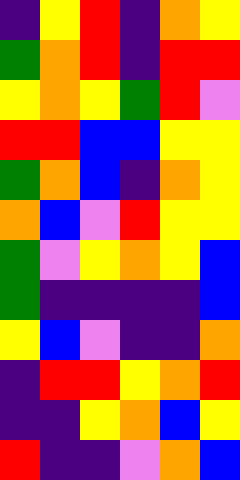[["indigo", "yellow", "red", "indigo", "orange", "yellow"], ["green", "orange", "red", "indigo", "red", "red"], ["yellow", "orange", "yellow", "green", "red", "violet"], ["red", "red", "blue", "blue", "yellow", "yellow"], ["green", "orange", "blue", "indigo", "orange", "yellow"], ["orange", "blue", "violet", "red", "yellow", "yellow"], ["green", "violet", "yellow", "orange", "yellow", "blue"], ["green", "indigo", "indigo", "indigo", "indigo", "blue"], ["yellow", "blue", "violet", "indigo", "indigo", "orange"], ["indigo", "red", "red", "yellow", "orange", "red"], ["indigo", "indigo", "yellow", "orange", "blue", "yellow"], ["red", "indigo", "indigo", "violet", "orange", "blue"]]